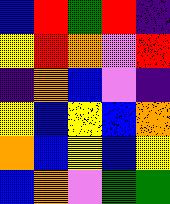[["blue", "red", "green", "red", "indigo"], ["yellow", "red", "orange", "violet", "red"], ["indigo", "orange", "blue", "violet", "indigo"], ["yellow", "blue", "yellow", "blue", "orange"], ["orange", "blue", "yellow", "blue", "yellow"], ["blue", "orange", "violet", "green", "green"]]